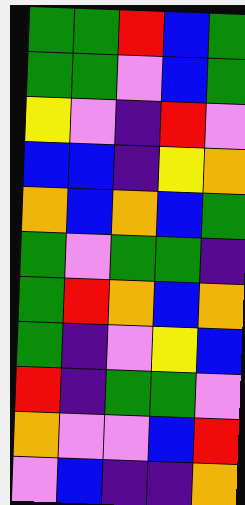[["green", "green", "red", "blue", "green"], ["green", "green", "violet", "blue", "green"], ["yellow", "violet", "indigo", "red", "violet"], ["blue", "blue", "indigo", "yellow", "orange"], ["orange", "blue", "orange", "blue", "green"], ["green", "violet", "green", "green", "indigo"], ["green", "red", "orange", "blue", "orange"], ["green", "indigo", "violet", "yellow", "blue"], ["red", "indigo", "green", "green", "violet"], ["orange", "violet", "violet", "blue", "red"], ["violet", "blue", "indigo", "indigo", "orange"]]